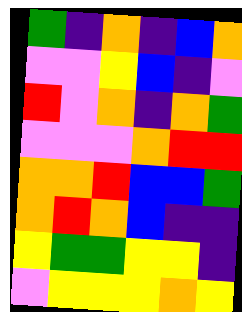[["green", "indigo", "orange", "indigo", "blue", "orange"], ["violet", "violet", "yellow", "blue", "indigo", "violet"], ["red", "violet", "orange", "indigo", "orange", "green"], ["violet", "violet", "violet", "orange", "red", "red"], ["orange", "orange", "red", "blue", "blue", "green"], ["orange", "red", "orange", "blue", "indigo", "indigo"], ["yellow", "green", "green", "yellow", "yellow", "indigo"], ["violet", "yellow", "yellow", "yellow", "orange", "yellow"]]